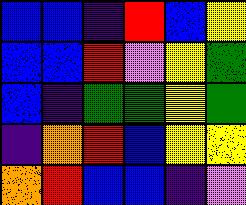[["blue", "blue", "indigo", "red", "blue", "yellow"], ["blue", "blue", "red", "violet", "yellow", "green"], ["blue", "indigo", "green", "green", "yellow", "green"], ["indigo", "orange", "red", "blue", "yellow", "yellow"], ["orange", "red", "blue", "blue", "indigo", "violet"]]